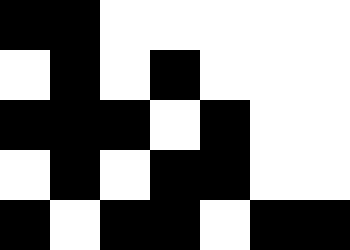[["black", "black", "white", "white", "white", "white", "white"], ["white", "black", "white", "black", "white", "white", "white"], ["black", "black", "black", "white", "black", "white", "white"], ["white", "black", "white", "black", "black", "white", "white"], ["black", "white", "black", "black", "white", "black", "black"]]